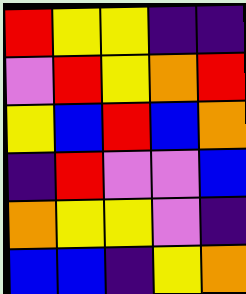[["red", "yellow", "yellow", "indigo", "indigo"], ["violet", "red", "yellow", "orange", "red"], ["yellow", "blue", "red", "blue", "orange"], ["indigo", "red", "violet", "violet", "blue"], ["orange", "yellow", "yellow", "violet", "indigo"], ["blue", "blue", "indigo", "yellow", "orange"]]